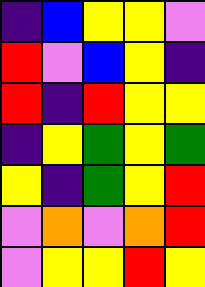[["indigo", "blue", "yellow", "yellow", "violet"], ["red", "violet", "blue", "yellow", "indigo"], ["red", "indigo", "red", "yellow", "yellow"], ["indigo", "yellow", "green", "yellow", "green"], ["yellow", "indigo", "green", "yellow", "red"], ["violet", "orange", "violet", "orange", "red"], ["violet", "yellow", "yellow", "red", "yellow"]]